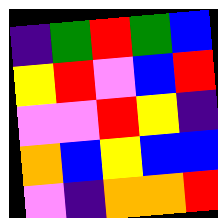[["indigo", "green", "red", "green", "blue"], ["yellow", "red", "violet", "blue", "red"], ["violet", "violet", "red", "yellow", "indigo"], ["orange", "blue", "yellow", "blue", "blue"], ["violet", "indigo", "orange", "orange", "red"]]